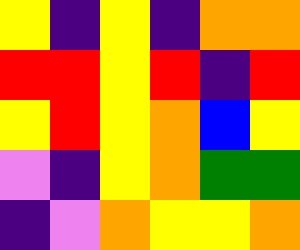[["yellow", "indigo", "yellow", "indigo", "orange", "orange"], ["red", "red", "yellow", "red", "indigo", "red"], ["yellow", "red", "yellow", "orange", "blue", "yellow"], ["violet", "indigo", "yellow", "orange", "green", "green"], ["indigo", "violet", "orange", "yellow", "yellow", "orange"]]